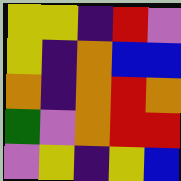[["yellow", "yellow", "indigo", "red", "violet"], ["yellow", "indigo", "orange", "blue", "blue"], ["orange", "indigo", "orange", "red", "orange"], ["green", "violet", "orange", "red", "red"], ["violet", "yellow", "indigo", "yellow", "blue"]]